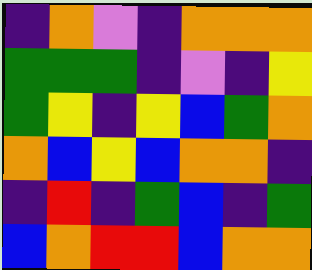[["indigo", "orange", "violet", "indigo", "orange", "orange", "orange"], ["green", "green", "green", "indigo", "violet", "indigo", "yellow"], ["green", "yellow", "indigo", "yellow", "blue", "green", "orange"], ["orange", "blue", "yellow", "blue", "orange", "orange", "indigo"], ["indigo", "red", "indigo", "green", "blue", "indigo", "green"], ["blue", "orange", "red", "red", "blue", "orange", "orange"]]